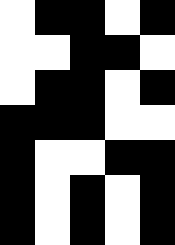[["white", "black", "black", "white", "black"], ["white", "white", "black", "black", "white"], ["white", "black", "black", "white", "black"], ["black", "black", "black", "white", "white"], ["black", "white", "white", "black", "black"], ["black", "white", "black", "white", "black"], ["black", "white", "black", "white", "black"]]